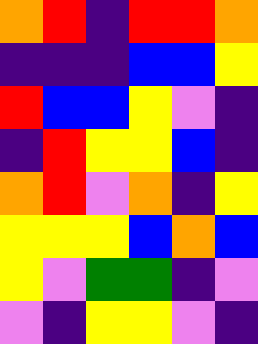[["orange", "red", "indigo", "red", "red", "orange"], ["indigo", "indigo", "indigo", "blue", "blue", "yellow"], ["red", "blue", "blue", "yellow", "violet", "indigo"], ["indigo", "red", "yellow", "yellow", "blue", "indigo"], ["orange", "red", "violet", "orange", "indigo", "yellow"], ["yellow", "yellow", "yellow", "blue", "orange", "blue"], ["yellow", "violet", "green", "green", "indigo", "violet"], ["violet", "indigo", "yellow", "yellow", "violet", "indigo"]]